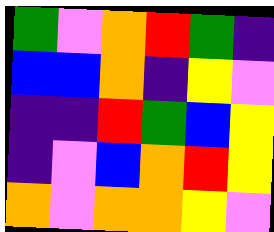[["green", "violet", "orange", "red", "green", "indigo"], ["blue", "blue", "orange", "indigo", "yellow", "violet"], ["indigo", "indigo", "red", "green", "blue", "yellow"], ["indigo", "violet", "blue", "orange", "red", "yellow"], ["orange", "violet", "orange", "orange", "yellow", "violet"]]